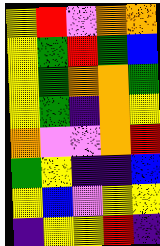[["yellow", "red", "violet", "orange", "orange"], ["yellow", "green", "red", "green", "blue"], ["yellow", "green", "orange", "orange", "green"], ["yellow", "green", "indigo", "orange", "yellow"], ["orange", "violet", "violet", "orange", "red"], ["green", "yellow", "indigo", "indigo", "blue"], ["yellow", "blue", "violet", "yellow", "yellow"], ["indigo", "yellow", "yellow", "red", "indigo"]]